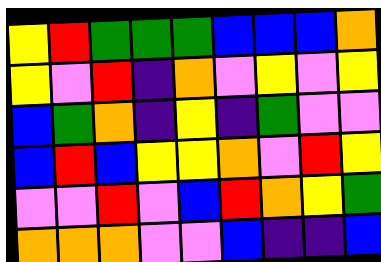[["yellow", "red", "green", "green", "green", "blue", "blue", "blue", "orange"], ["yellow", "violet", "red", "indigo", "orange", "violet", "yellow", "violet", "yellow"], ["blue", "green", "orange", "indigo", "yellow", "indigo", "green", "violet", "violet"], ["blue", "red", "blue", "yellow", "yellow", "orange", "violet", "red", "yellow"], ["violet", "violet", "red", "violet", "blue", "red", "orange", "yellow", "green"], ["orange", "orange", "orange", "violet", "violet", "blue", "indigo", "indigo", "blue"]]